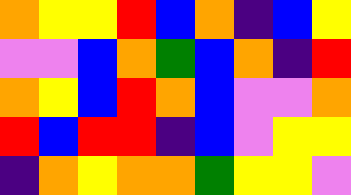[["orange", "yellow", "yellow", "red", "blue", "orange", "indigo", "blue", "yellow"], ["violet", "violet", "blue", "orange", "green", "blue", "orange", "indigo", "red"], ["orange", "yellow", "blue", "red", "orange", "blue", "violet", "violet", "orange"], ["red", "blue", "red", "red", "indigo", "blue", "violet", "yellow", "yellow"], ["indigo", "orange", "yellow", "orange", "orange", "green", "yellow", "yellow", "violet"]]